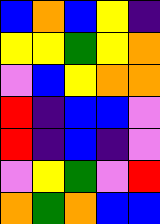[["blue", "orange", "blue", "yellow", "indigo"], ["yellow", "yellow", "green", "yellow", "orange"], ["violet", "blue", "yellow", "orange", "orange"], ["red", "indigo", "blue", "blue", "violet"], ["red", "indigo", "blue", "indigo", "violet"], ["violet", "yellow", "green", "violet", "red"], ["orange", "green", "orange", "blue", "blue"]]